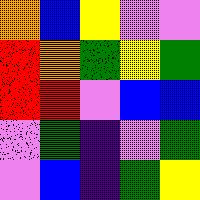[["orange", "blue", "yellow", "violet", "violet"], ["red", "orange", "green", "yellow", "green"], ["red", "red", "violet", "blue", "blue"], ["violet", "green", "indigo", "violet", "green"], ["violet", "blue", "indigo", "green", "yellow"]]